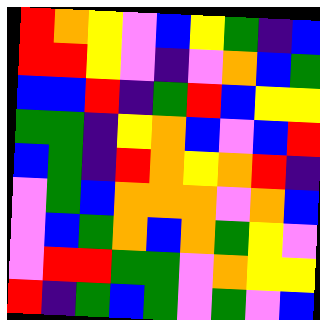[["red", "orange", "yellow", "violet", "blue", "yellow", "green", "indigo", "blue"], ["red", "red", "yellow", "violet", "indigo", "violet", "orange", "blue", "green"], ["blue", "blue", "red", "indigo", "green", "red", "blue", "yellow", "yellow"], ["green", "green", "indigo", "yellow", "orange", "blue", "violet", "blue", "red"], ["blue", "green", "indigo", "red", "orange", "yellow", "orange", "red", "indigo"], ["violet", "green", "blue", "orange", "orange", "orange", "violet", "orange", "blue"], ["violet", "blue", "green", "orange", "blue", "orange", "green", "yellow", "violet"], ["violet", "red", "red", "green", "green", "violet", "orange", "yellow", "yellow"], ["red", "indigo", "green", "blue", "green", "violet", "green", "violet", "blue"]]